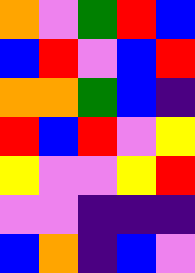[["orange", "violet", "green", "red", "blue"], ["blue", "red", "violet", "blue", "red"], ["orange", "orange", "green", "blue", "indigo"], ["red", "blue", "red", "violet", "yellow"], ["yellow", "violet", "violet", "yellow", "red"], ["violet", "violet", "indigo", "indigo", "indigo"], ["blue", "orange", "indigo", "blue", "violet"]]